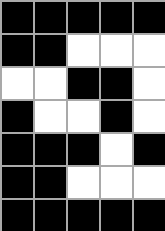[["black", "black", "black", "black", "black"], ["black", "black", "white", "white", "white"], ["white", "white", "black", "black", "white"], ["black", "white", "white", "black", "white"], ["black", "black", "black", "white", "black"], ["black", "black", "white", "white", "white"], ["black", "black", "black", "black", "black"]]